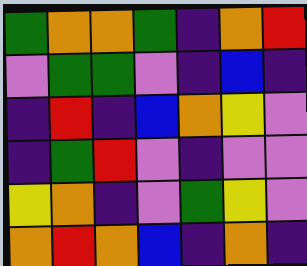[["green", "orange", "orange", "green", "indigo", "orange", "red"], ["violet", "green", "green", "violet", "indigo", "blue", "indigo"], ["indigo", "red", "indigo", "blue", "orange", "yellow", "violet"], ["indigo", "green", "red", "violet", "indigo", "violet", "violet"], ["yellow", "orange", "indigo", "violet", "green", "yellow", "violet"], ["orange", "red", "orange", "blue", "indigo", "orange", "indigo"]]